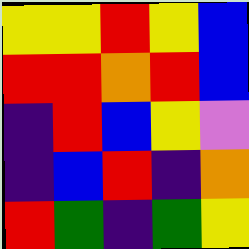[["yellow", "yellow", "red", "yellow", "blue"], ["red", "red", "orange", "red", "blue"], ["indigo", "red", "blue", "yellow", "violet"], ["indigo", "blue", "red", "indigo", "orange"], ["red", "green", "indigo", "green", "yellow"]]